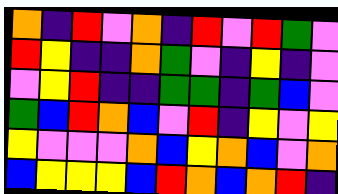[["orange", "indigo", "red", "violet", "orange", "indigo", "red", "violet", "red", "green", "violet"], ["red", "yellow", "indigo", "indigo", "orange", "green", "violet", "indigo", "yellow", "indigo", "violet"], ["violet", "yellow", "red", "indigo", "indigo", "green", "green", "indigo", "green", "blue", "violet"], ["green", "blue", "red", "orange", "blue", "violet", "red", "indigo", "yellow", "violet", "yellow"], ["yellow", "violet", "violet", "violet", "orange", "blue", "yellow", "orange", "blue", "violet", "orange"], ["blue", "yellow", "yellow", "yellow", "blue", "red", "orange", "blue", "orange", "red", "indigo"]]